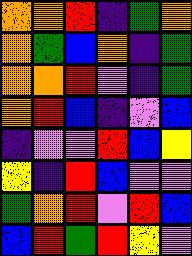[["orange", "orange", "red", "indigo", "green", "orange"], ["orange", "green", "blue", "orange", "indigo", "green"], ["orange", "orange", "red", "violet", "indigo", "green"], ["orange", "red", "blue", "indigo", "violet", "blue"], ["indigo", "violet", "violet", "red", "blue", "yellow"], ["yellow", "indigo", "red", "blue", "violet", "violet"], ["green", "orange", "red", "violet", "red", "blue"], ["blue", "red", "green", "red", "yellow", "violet"]]